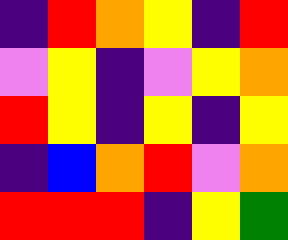[["indigo", "red", "orange", "yellow", "indigo", "red"], ["violet", "yellow", "indigo", "violet", "yellow", "orange"], ["red", "yellow", "indigo", "yellow", "indigo", "yellow"], ["indigo", "blue", "orange", "red", "violet", "orange"], ["red", "red", "red", "indigo", "yellow", "green"]]